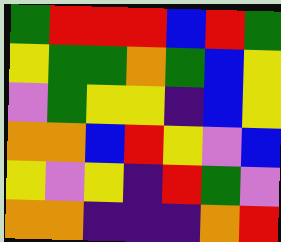[["green", "red", "red", "red", "blue", "red", "green"], ["yellow", "green", "green", "orange", "green", "blue", "yellow"], ["violet", "green", "yellow", "yellow", "indigo", "blue", "yellow"], ["orange", "orange", "blue", "red", "yellow", "violet", "blue"], ["yellow", "violet", "yellow", "indigo", "red", "green", "violet"], ["orange", "orange", "indigo", "indigo", "indigo", "orange", "red"]]